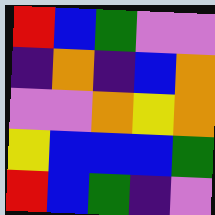[["red", "blue", "green", "violet", "violet"], ["indigo", "orange", "indigo", "blue", "orange"], ["violet", "violet", "orange", "yellow", "orange"], ["yellow", "blue", "blue", "blue", "green"], ["red", "blue", "green", "indigo", "violet"]]